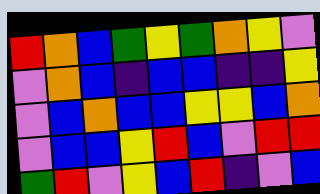[["red", "orange", "blue", "green", "yellow", "green", "orange", "yellow", "violet"], ["violet", "orange", "blue", "indigo", "blue", "blue", "indigo", "indigo", "yellow"], ["violet", "blue", "orange", "blue", "blue", "yellow", "yellow", "blue", "orange"], ["violet", "blue", "blue", "yellow", "red", "blue", "violet", "red", "red"], ["green", "red", "violet", "yellow", "blue", "red", "indigo", "violet", "blue"]]